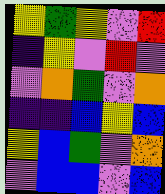[["yellow", "green", "yellow", "violet", "red"], ["indigo", "yellow", "violet", "red", "violet"], ["violet", "orange", "green", "violet", "orange"], ["indigo", "indigo", "blue", "yellow", "blue"], ["yellow", "blue", "green", "violet", "orange"], ["violet", "blue", "blue", "violet", "blue"]]